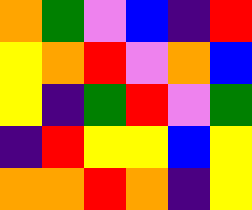[["orange", "green", "violet", "blue", "indigo", "red"], ["yellow", "orange", "red", "violet", "orange", "blue"], ["yellow", "indigo", "green", "red", "violet", "green"], ["indigo", "red", "yellow", "yellow", "blue", "yellow"], ["orange", "orange", "red", "orange", "indigo", "yellow"]]